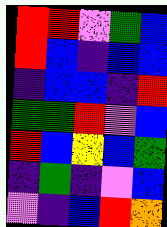[["red", "red", "violet", "green", "blue"], ["red", "blue", "indigo", "blue", "blue"], ["indigo", "blue", "blue", "indigo", "red"], ["green", "green", "red", "violet", "blue"], ["red", "blue", "yellow", "blue", "green"], ["indigo", "green", "indigo", "violet", "blue"], ["violet", "indigo", "blue", "red", "orange"]]